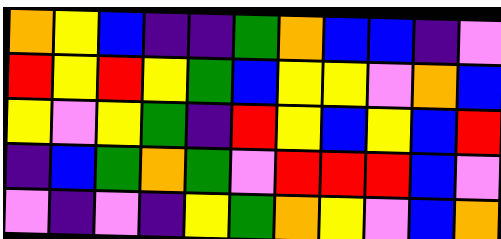[["orange", "yellow", "blue", "indigo", "indigo", "green", "orange", "blue", "blue", "indigo", "violet"], ["red", "yellow", "red", "yellow", "green", "blue", "yellow", "yellow", "violet", "orange", "blue"], ["yellow", "violet", "yellow", "green", "indigo", "red", "yellow", "blue", "yellow", "blue", "red"], ["indigo", "blue", "green", "orange", "green", "violet", "red", "red", "red", "blue", "violet"], ["violet", "indigo", "violet", "indigo", "yellow", "green", "orange", "yellow", "violet", "blue", "orange"]]